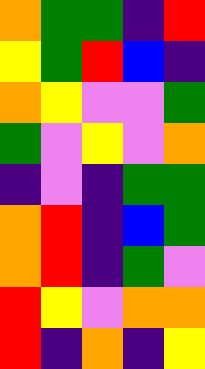[["orange", "green", "green", "indigo", "red"], ["yellow", "green", "red", "blue", "indigo"], ["orange", "yellow", "violet", "violet", "green"], ["green", "violet", "yellow", "violet", "orange"], ["indigo", "violet", "indigo", "green", "green"], ["orange", "red", "indigo", "blue", "green"], ["orange", "red", "indigo", "green", "violet"], ["red", "yellow", "violet", "orange", "orange"], ["red", "indigo", "orange", "indigo", "yellow"]]